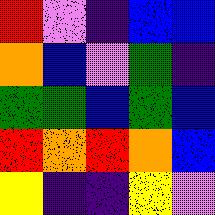[["red", "violet", "indigo", "blue", "blue"], ["orange", "blue", "violet", "green", "indigo"], ["green", "green", "blue", "green", "blue"], ["red", "orange", "red", "orange", "blue"], ["yellow", "indigo", "indigo", "yellow", "violet"]]